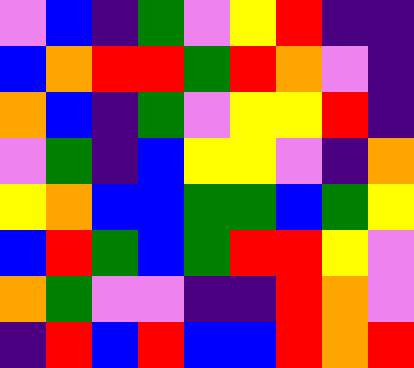[["violet", "blue", "indigo", "green", "violet", "yellow", "red", "indigo", "indigo"], ["blue", "orange", "red", "red", "green", "red", "orange", "violet", "indigo"], ["orange", "blue", "indigo", "green", "violet", "yellow", "yellow", "red", "indigo"], ["violet", "green", "indigo", "blue", "yellow", "yellow", "violet", "indigo", "orange"], ["yellow", "orange", "blue", "blue", "green", "green", "blue", "green", "yellow"], ["blue", "red", "green", "blue", "green", "red", "red", "yellow", "violet"], ["orange", "green", "violet", "violet", "indigo", "indigo", "red", "orange", "violet"], ["indigo", "red", "blue", "red", "blue", "blue", "red", "orange", "red"]]